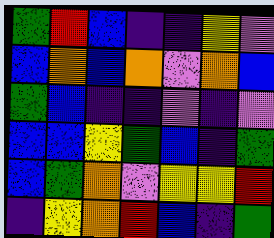[["green", "red", "blue", "indigo", "indigo", "yellow", "violet"], ["blue", "orange", "blue", "orange", "violet", "orange", "blue"], ["green", "blue", "indigo", "indigo", "violet", "indigo", "violet"], ["blue", "blue", "yellow", "green", "blue", "indigo", "green"], ["blue", "green", "orange", "violet", "yellow", "yellow", "red"], ["indigo", "yellow", "orange", "red", "blue", "indigo", "green"]]